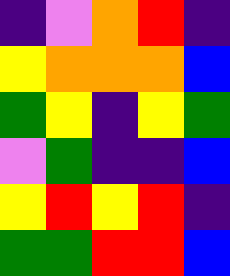[["indigo", "violet", "orange", "red", "indigo"], ["yellow", "orange", "orange", "orange", "blue"], ["green", "yellow", "indigo", "yellow", "green"], ["violet", "green", "indigo", "indigo", "blue"], ["yellow", "red", "yellow", "red", "indigo"], ["green", "green", "red", "red", "blue"]]